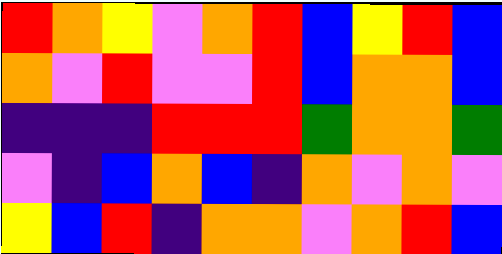[["red", "orange", "yellow", "violet", "orange", "red", "blue", "yellow", "red", "blue"], ["orange", "violet", "red", "violet", "violet", "red", "blue", "orange", "orange", "blue"], ["indigo", "indigo", "indigo", "red", "red", "red", "green", "orange", "orange", "green"], ["violet", "indigo", "blue", "orange", "blue", "indigo", "orange", "violet", "orange", "violet"], ["yellow", "blue", "red", "indigo", "orange", "orange", "violet", "orange", "red", "blue"]]